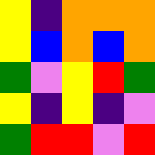[["yellow", "indigo", "orange", "orange", "orange"], ["yellow", "blue", "orange", "blue", "orange"], ["green", "violet", "yellow", "red", "green"], ["yellow", "indigo", "yellow", "indigo", "violet"], ["green", "red", "red", "violet", "red"]]